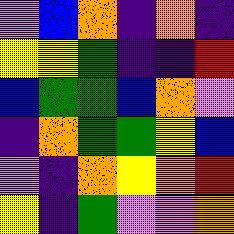[["violet", "blue", "orange", "indigo", "orange", "indigo"], ["yellow", "yellow", "green", "indigo", "indigo", "red"], ["blue", "green", "green", "blue", "orange", "violet"], ["indigo", "orange", "green", "green", "yellow", "blue"], ["violet", "indigo", "orange", "yellow", "orange", "red"], ["yellow", "indigo", "green", "violet", "violet", "orange"]]